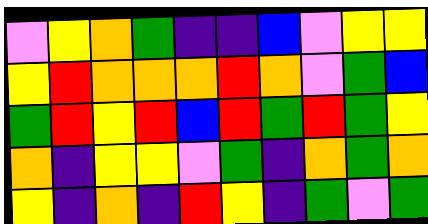[["violet", "yellow", "orange", "green", "indigo", "indigo", "blue", "violet", "yellow", "yellow"], ["yellow", "red", "orange", "orange", "orange", "red", "orange", "violet", "green", "blue"], ["green", "red", "yellow", "red", "blue", "red", "green", "red", "green", "yellow"], ["orange", "indigo", "yellow", "yellow", "violet", "green", "indigo", "orange", "green", "orange"], ["yellow", "indigo", "orange", "indigo", "red", "yellow", "indigo", "green", "violet", "green"]]